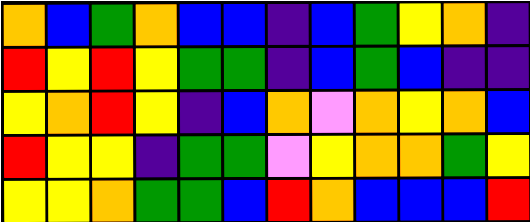[["orange", "blue", "green", "orange", "blue", "blue", "indigo", "blue", "green", "yellow", "orange", "indigo"], ["red", "yellow", "red", "yellow", "green", "green", "indigo", "blue", "green", "blue", "indigo", "indigo"], ["yellow", "orange", "red", "yellow", "indigo", "blue", "orange", "violet", "orange", "yellow", "orange", "blue"], ["red", "yellow", "yellow", "indigo", "green", "green", "violet", "yellow", "orange", "orange", "green", "yellow"], ["yellow", "yellow", "orange", "green", "green", "blue", "red", "orange", "blue", "blue", "blue", "red"]]